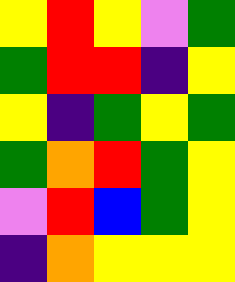[["yellow", "red", "yellow", "violet", "green"], ["green", "red", "red", "indigo", "yellow"], ["yellow", "indigo", "green", "yellow", "green"], ["green", "orange", "red", "green", "yellow"], ["violet", "red", "blue", "green", "yellow"], ["indigo", "orange", "yellow", "yellow", "yellow"]]